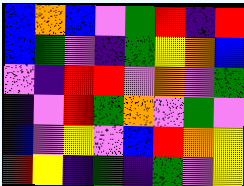[["blue", "orange", "blue", "violet", "green", "red", "indigo", "red"], ["blue", "green", "violet", "indigo", "green", "yellow", "orange", "blue"], ["violet", "indigo", "red", "red", "violet", "orange", "violet", "green"], ["indigo", "violet", "red", "green", "orange", "violet", "green", "violet"], ["blue", "violet", "yellow", "violet", "blue", "red", "orange", "yellow"], ["red", "yellow", "indigo", "green", "indigo", "green", "violet", "yellow"]]